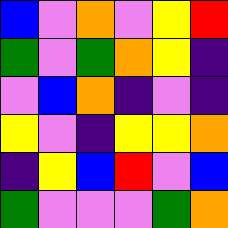[["blue", "violet", "orange", "violet", "yellow", "red"], ["green", "violet", "green", "orange", "yellow", "indigo"], ["violet", "blue", "orange", "indigo", "violet", "indigo"], ["yellow", "violet", "indigo", "yellow", "yellow", "orange"], ["indigo", "yellow", "blue", "red", "violet", "blue"], ["green", "violet", "violet", "violet", "green", "orange"]]